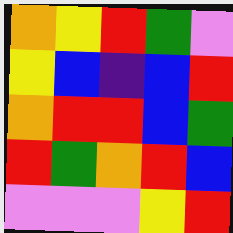[["orange", "yellow", "red", "green", "violet"], ["yellow", "blue", "indigo", "blue", "red"], ["orange", "red", "red", "blue", "green"], ["red", "green", "orange", "red", "blue"], ["violet", "violet", "violet", "yellow", "red"]]